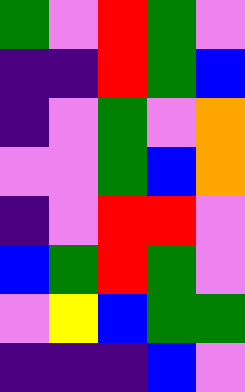[["green", "violet", "red", "green", "violet"], ["indigo", "indigo", "red", "green", "blue"], ["indigo", "violet", "green", "violet", "orange"], ["violet", "violet", "green", "blue", "orange"], ["indigo", "violet", "red", "red", "violet"], ["blue", "green", "red", "green", "violet"], ["violet", "yellow", "blue", "green", "green"], ["indigo", "indigo", "indigo", "blue", "violet"]]